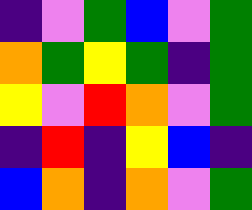[["indigo", "violet", "green", "blue", "violet", "green"], ["orange", "green", "yellow", "green", "indigo", "green"], ["yellow", "violet", "red", "orange", "violet", "green"], ["indigo", "red", "indigo", "yellow", "blue", "indigo"], ["blue", "orange", "indigo", "orange", "violet", "green"]]